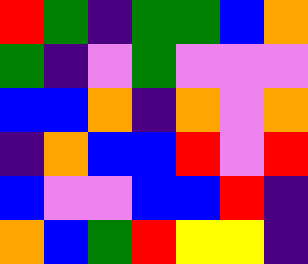[["red", "green", "indigo", "green", "green", "blue", "orange"], ["green", "indigo", "violet", "green", "violet", "violet", "violet"], ["blue", "blue", "orange", "indigo", "orange", "violet", "orange"], ["indigo", "orange", "blue", "blue", "red", "violet", "red"], ["blue", "violet", "violet", "blue", "blue", "red", "indigo"], ["orange", "blue", "green", "red", "yellow", "yellow", "indigo"]]